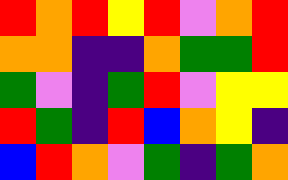[["red", "orange", "red", "yellow", "red", "violet", "orange", "red"], ["orange", "orange", "indigo", "indigo", "orange", "green", "green", "red"], ["green", "violet", "indigo", "green", "red", "violet", "yellow", "yellow"], ["red", "green", "indigo", "red", "blue", "orange", "yellow", "indigo"], ["blue", "red", "orange", "violet", "green", "indigo", "green", "orange"]]